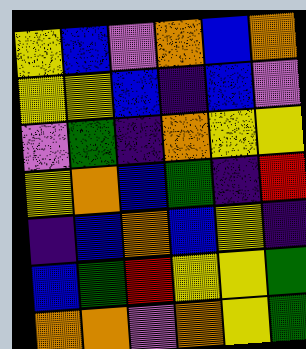[["yellow", "blue", "violet", "orange", "blue", "orange"], ["yellow", "yellow", "blue", "indigo", "blue", "violet"], ["violet", "green", "indigo", "orange", "yellow", "yellow"], ["yellow", "orange", "blue", "green", "indigo", "red"], ["indigo", "blue", "orange", "blue", "yellow", "indigo"], ["blue", "green", "red", "yellow", "yellow", "green"], ["orange", "orange", "violet", "orange", "yellow", "green"]]